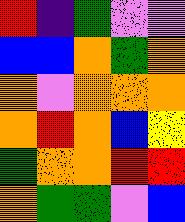[["red", "indigo", "green", "violet", "violet"], ["blue", "blue", "orange", "green", "orange"], ["orange", "violet", "orange", "orange", "orange"], ["orange", "red", "orange", "blue", "yellow"], ["green", "orange", "orange", "red", "red"], ["orange", "green", "green", "violet", "blue"]]